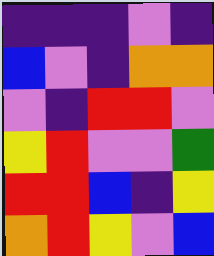[["indigo", "indigo", "indigo", "violet", "indigo"], ["blue", "violet", "indigo", "orange", "orange"], ["violet", "indigo", "red", "red", "violet"], ["yellow", "red", "violet", "violet", "green"], ["red", "red", "blue", "indigo", "yellow"], ["orange", "red", "yellow", "violet", "blue"]]